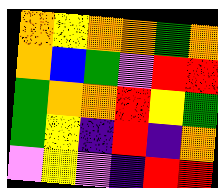[["orange", "yellow", "orange", "orange", "green", "orange"], ["orange", "blue", "green", "violet", "red", "red"], ["green", "orange", "orange", "red", "yellow", "green"], ["green", "yellow", "indigo", "red", "indigo", "orange"], ["violet", "yellow", "violet", "indigo", "red", "red"]]